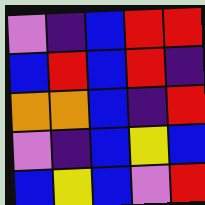[["violet", "indigo", "blue", "red", "red"], ["blue", "red", "blue", "red", "indigo"], ["orange", "orange", "blue", "indigo", "red"], ["violet", "indigo", "blue", "yellow", "blue"], ["blue", "yellow", "blue", "violet", "red"]]